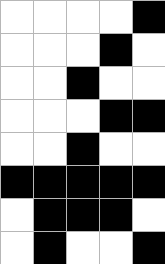[["white", "white", "white", "white", "black"], ["white", "white", "white", "black", "white"], ["white", "white", "black", "white", "white"], ["white", "white", "white", "black", "black"], ["white", "white", "black", "white", "white"], ["black", "black", "black", "black", "black"], ["white", "black", "black", "black", "white"], ["white", "black", "white", "white", "black"]]